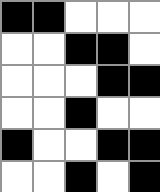[["black", "black", "white", "white", "white"], ["white", "white", "black", "black", "white"], ["white", "white", "white", "black", "black"], ["white", "white", "black", "white", "white"], ["black", "white", "white", "black", "black"], ["white", "white", "black", "white", "black"]]